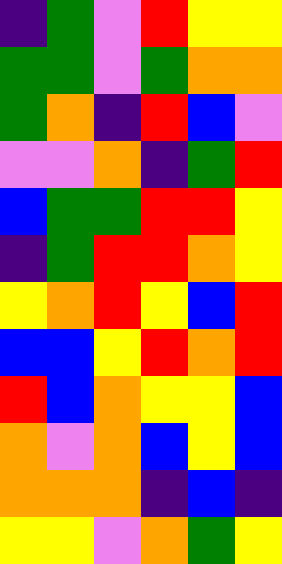[["indigo", "green", "violet", "red", "yellow", "yellow"], ["green", "green", "violet", "green", "orange", "orange"], ["green", "orange", "indigo", "red", "blue", "violet"], ["violet", "violet", "orange", "indigo", "green", "red"], ["blue", "green", "green", "red", "red", "yellow"], ["indigo", "green", "red", "red", "orange", "yellow"], ["yellow", "orange", "red", "yellow", "blue", "red"], ["blue", "blue", "yellow", "red", "orange", "red"], ["red", "blue", "orange", "yellow", "yellow", "blue"], ["orange", "violet", "orange", "blue", "yellow", "blue"], ["orange", "orange", "orange", "indigo", "blue", "indigo"], ["yellow", "yellow", "violet", "orange", "green", "yellow"]]